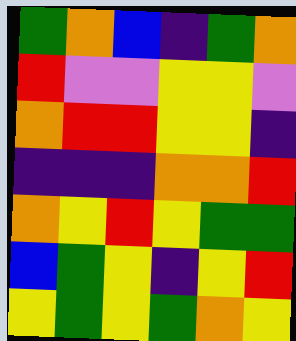[["green", "orange", "blue", "indigo", "green", "orange"], ["red", "violet", "violet", "yellow", "yellow", "violet"], ["orange", "red", "red", "yellow", "yellow", "indigo"], ["indigo", "indigo", "indigo", "orange", "orange", "red"], ["orange", "yellow", "red", "yellow", "green", "green"], ["blue", "green", "yellow", "indigo", "yellow", "red"], ["yellow", "green", "yellow", "green", "orange", "yellow"]]